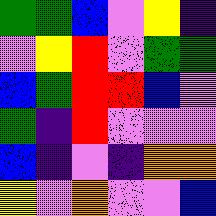[["green", "green", "blue", "violet", "yellow", "indigo"], ["violet", "yellow", "red", "violet", "green", "green"], ["blue", "green", "red", "red", "blue", "violet"], ["green", "indigo", "red", "violet", "violet", "violet"], ["blue", "indigo", "violet", "indigo", "orange", "orange"], ["yellow", "violet", "orange", "violet", "violet", "blue"]]